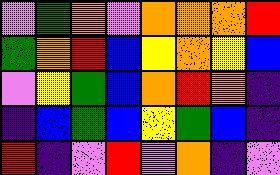[["violet", "green", "orange", "violet", "orange", "orange", "orange", "red"], ["green", "orange", "red", "blue", "yellow", "orange", "yellow", "blue"], ["violet", "yellow", "green", "blue", "orange", "red", "orange", "indigo"], ["indigo", "blue", "green", "blue", "yellow", "green", "blue", "indigo"], ["red", "indigo", "violet", "red", "violet", "orange", "indigo", "violet"]]